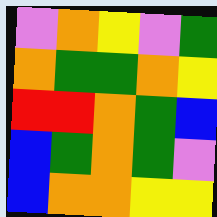[["violet", "orange", "yellow", "violet", "green"], ["orange", "green", "green", "orange", "yellow"], ["red", "red", "orange", "green", "blue"], ["blue", "green", "orange", "green", "violet"], ["blue", "orange", "orange", "yellow", "yellow"]]